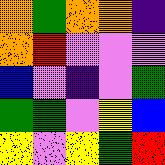[["orange", "green", "orange", "orange", "indigo"], ["orange", "red", "violet", "violet", "violet"], ["blue", "violet", "indigo", "violet", "green"], ["green", "green", "violet", "yellow", "blue"], ["yellow", "violet", "yellow", "green", "red"]]